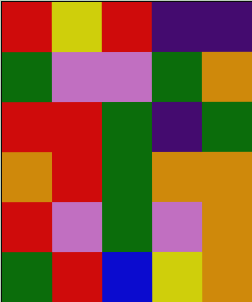[["red", "yellow", "red", "indigo", "indigo"], ["green", "violet", "violet", "green", "orange"], ["red", "red", "green", "indigo", "green"], ["orange", "red", "green", "orange", "orange"], ["red", "violet", "green", "violet", "orange"], ["green", "red", "blue", "yellow", "orange"]]